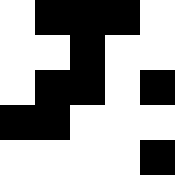[["white", "black", "black", "black", "white"], ["white", "white", "black", "white", "white"], ["white", "black", "black", "white", "black"], ["black", "black", "white", "white", "white"], ["white", "white", "white", "white", "black"]]